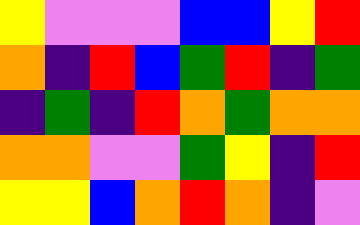[["yellow", "violet", "violet", "violet", "blue", "blue", "yellow", "red"], ["orange", "indigo", "red", "blue", "green", "red", "indigo", "green"], ["indigo", "green", "indigo", "red", "orange", "green", "orange", "orange"], ["orange", "orange", "violet", "violet", "green", "yellow", "indigo", "red"], ["yellow", "yellow", "blue", "orange", "red", "orange", "indigo", "violet"]]